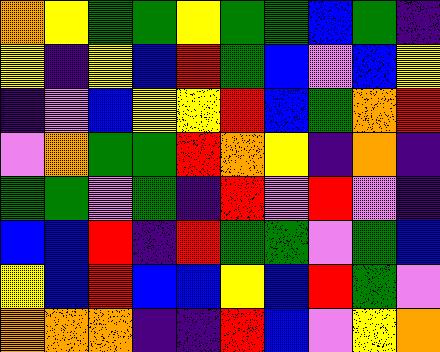[["orange", "yellow", "green", "green", "yellow", "green", "green", "blue", "green", "indigo"], ["yellow", "indigo", "yellow", "blue", "red", "green", "blue", "violet", "blue", "yellow"], ["indigo", "violet", "blue", "yellow", "yellow", "red", "blue", "green", "orange", "red"], ["violet", "orange", "green", "green", "red", "orange", "yellow", "indigo", "orange", "indigo"], ["green", "green", "violet", "green", "indigo", "red", "violet", "red", "violet", "indigo"], ["blue", "blue", "red", "indigo", "red", "green", "green", "violet", "green", "blue"], ["yellow", "blue", "red", "blue", "blue", "yellow", "blue", "red", "green", "violet"], ["orange", "orange", "orange", "indigo", "indigo", "red", "blue", "violet", "yellow", "orange"]]